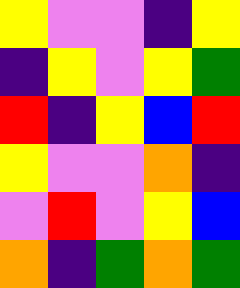[["yellow", "violet", "violet", "indigo", "yellow"], ["indigo", "yellow", "violet", "yellow", "green"], ["red", "indigo", "yellow", "blue", "red"], ["yellow", "violet", "violet", "orange", "indigo"], ["violet", "red", "violet", "yellow", "blue"], ["orange", "indigo", "green", "orange", "green"]]